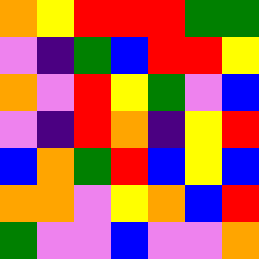[["orange", "yellow", "red", "red", "red", "green", "green"], ["violet", "indigo", "green", "blue", "red", "red", "yellow"], ["orange", "violet", "red", "yellow", "green", "violet", "blue"], ["violet", "indigo", "red", "orange", "indigo", "yellow", "red"], ["blue", "orange", "green", "red", "blue", "yellow", "blue"], ["orange", "orange", "violet", "yellow", "orange", "blue", "red"], ["green", "violet", "violet", "blue", "violet", "violet", "orange"]]